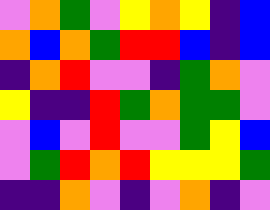[["violet", "orange", "green", "violet", "yellow", "orange", "yellow", "indigo", "blue"], ["orange", "blue", "orange", "green", "red", "red", "blue", "indigo", "blue"], ["indigo", "orange", "red", "violet", "violet", "indigo", "green", "orange", "violet"], ["yellow", "indigo", "indigo", "red", "green", "orange", "green", "green", "violet"], ["violet", "blue", "violet", "red", "violet", "violet", "green", "yellow", "blue"], ["violet", "green", "red", "orange", "red", "yellow", "yellow", "yellow", "green"], ["indigo", "indigo", "orange", "violet", "indigo", "violet", "orange", "indigo", "violet"]]